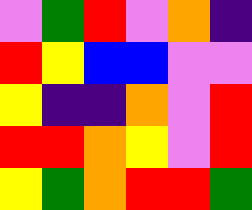[["violet", "green", "red", "violet", "orange", "indigo"], ["red", "yellow", "blue", "blue", "violet", "violet"], ["yellow", "indigo", "indigo", "orange", "violet", "red"], ["red", "red", "orange", "yellow", "violet", "red"], ["yellow", "green", "orange", "red", "red", "green"]]